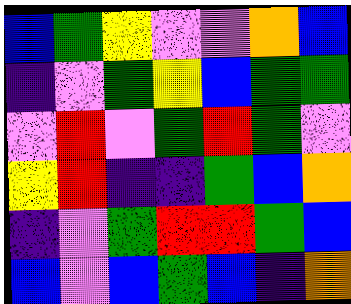[["blue", "green", "yellow", "violet", "violet", "orange", "blue"], ["indigo", "violet", "green", "yellow", "blue", "green", "green"], ["violet", "red", "violet", "green", "red", "green", "violet"], ["yellow", "red", "indigo", "indigo", "green", "blue", "orange"], ["indigo", "violet", "green", "red", "red", "green", "blue"], ["blue", "violet", "blue", "green", "blue", "indigo", "orange"]]